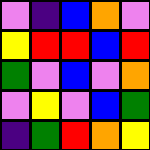[["violet", "indigo", "blue", "orange", "violet"], ["yellow", "red", "red", "blue", "red"], ["green", "violet", "blue", "violet", "orange"], ["violet", "yellow", "violet", "blue", "green"], ["indigo", "green", "red", "orange", "yellow"]]